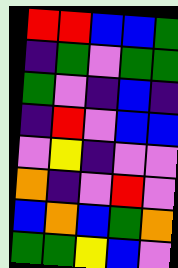[["red", "red", "blue", "blue", "green"], ["indigo", "green", "violet", "green", "green"], ["green", "violet", "indigo", "blue", "indigo"], ["indigo", "red", "violet", "blue", "blue"], ["violet", "yellow", "indigo", "violet", "violet"], ["orange", "indigo", "violet", "red", "violet"], ["blue", "orange", "blue", "green", "orange"], ["green", "green", "yellow", "blue", "violet"]]